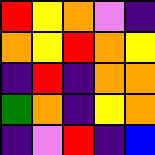[["red", "yellow", "orange", "violet", "indigo"], ["orange", "yellow", "red", "orange", "yellow"], ["indigo", "red", "indigo", "orange", "orange"], ["green", "orange", "indigo", "yellow", "orange"], ["indigo", "violet", "red", "indigo", "blue"]]